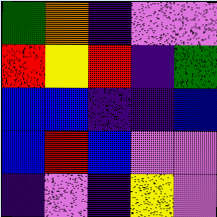[["green", "orange", "indigo", "violet", "violet"], ["red", "yellow", "red", "indigo", "green"], ["blue", "blue", "indigo", "indigo", "blue"], ["blue", "red", "blue", "violet", "violet"], ["indigo", "violet", "indigo", "yellow", "violet"]]